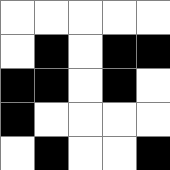[["white", "white", "white", "white", "white"], ["white", "black", "white", "black", "black"], ["black", "black", "white", "black", "white"], ["black", "white", "white", "white", "white"], ["white", "black", "white", "white", "black"]]